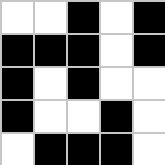[["white", "white", "black", "white", "black"], ["black", "black", "black", "white", "black"], ["black", "white", "black", "white", "white"], ["black", "white", "white", "black", "white"], ["white", "black", "black", "black", "white"]]